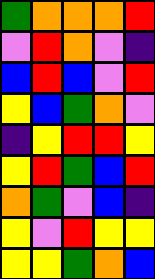[["green", "orange", "orange", "orange", "red"], ["violet", "red", "orange", "violet", "indigo"], ["blue", "red", "blue", "violet", "red"], ["yellow", "blue", "green", "orange", "violet"], ["indigo", "yellow", "red", "red", "yellow"], ["yellow", "red", "green", "blue", "red"], ["orange", "green", "violet", "blue", "indigo"], ["yellow", "violet", "red", "yellow", "yellow"], ["yellow", "yellow", "green", "orange", "blue"]]